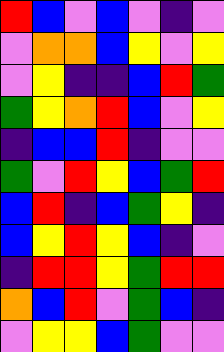[["red", "blue", "violet", "blue", "violet", "indigo", "violet"], ["violet", "orange", "orange", "blue", "yellow", "violet", "yellow"], ["violet", "yellow", "indigo", "indigo", "blue", "red", "green"], ["green", "yellow", "orange", "red", "blue", "violet", "yellow"], ["indigo", "blue", "blue", "red", "indigo", "violet", "violet"], ["green", "violet", "red", "yellow", "blue", "green", "red"], ["blue", "red", "indigo", "blue", "green", "yellow", "indigo"], ["blue", "yellow", "red", "yellow", "blue", "indigo", "violet"], ["indigo", "red", "red", "yellow", "green", "red", "red"], ["orange", "blue", "red", "violet", "green", "blue", "indigo"], ["violet", "yellow", "yellow", "blue", "green", "violet", "violet"]]